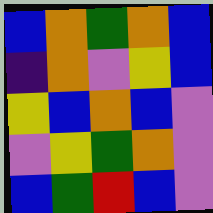[["blue", "orange", "green", "orange", "blue"], ["indigo", "orange", "violet", "yellow", "blue"], ["yellow", "blue", "orange", "blue", "violet"], ["violet", "yellow", "green", "orange", "violet"], ["blue", "green", "red", "blue", "violet"]]